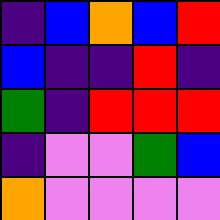[["indigo", "blue", "orange", "blue", "red"], ["blue", "indigo", "indigo", "red", "indigo"], ["green", "indigo", "red", "red", "red"], ["indigo", "violet", "violet", "green", "blue"], ["orange", "violet", "violet", "violet", "violet"]]